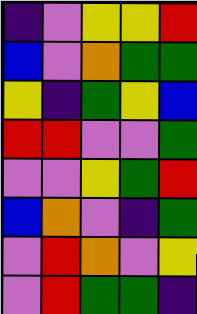[["indigo", "violet", "yellow", "yellow", "red"], ["blue", "violet", "orange", "green", "green"], ["yellow", "indigo", "green", "yellow", "blue"], ["red", "red", "violet", "violet", "green"], ["violet", "violet", "yellow", "green", "red"], ["blue", "orange", "violet", "indigo", "green"], ["violet", "red", "orange", "violet", "yellow"], ["violet", "red", "green", "green", "indigo"]]